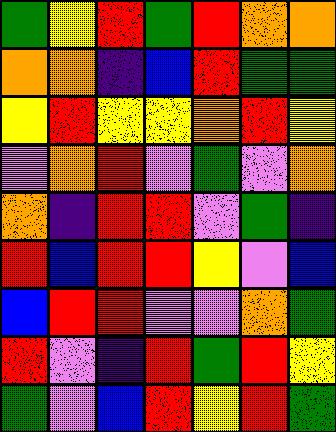[["green", "yellow", "red", "green", "red", "orange", "orange"], ["orange", "orange", "indigo", "blue", "red", "green", "green"], ["yellow", "red", "yellow", "yellow", "orange", "red", "yellow"], ["violet", "orange", "red", "violet", "green", "violet", "orange"], ["orange", "indigo", "red", "red", "violet", "green", "indigo"], ["red", "blue", "red", "red", "yellow", "violet", "blue"], ["blue", "red", "red", "violet", "violet", "orange", "green"], ["red", "violet", "indigo", "red", "green", "red", "yellow"], ["green", "violet", "blue", "red", "yellow", "red", "green"]]